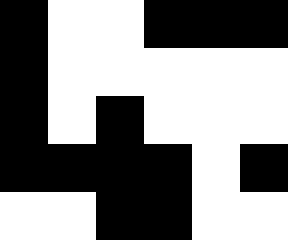[["black", "white", "white", "black", "black", "black"], ["black", "white", "white", "white", "white", "white"], ["black", "white", "black", "white", "white", "white"], ["black", "black", "black", "black", "white", "black"], ["white", "white", "black", "black", "white", "white"]]